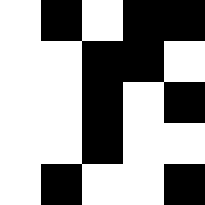[["white", "black", "white", "black", "black"], ["white", "white", "black", "black", "white"], ["white", "white", "black", "white", "black"], ["white", "white", "black", "white", "white"], ["white", "black", "white", "white", "black"]]